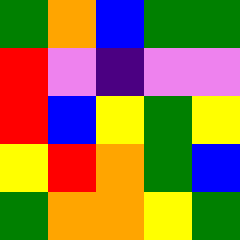[["green", "orange", "blue", "green", "green"], ["red", "violet", "indigo", "violet", "violet"], ["red", "blue", "yellow", "green", "yellow"], ["yellow", "red", "orange", "green", "blue"], ["green", "orange", "orange", "yellow", "green"]]